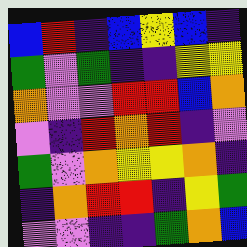[["blue", "red", "indigo", "blue", "yellow", "blue", "indigo"], ["green", "violet", "green", "indigo", "indigo", "yellow", "yellow"], ["orange", "violet", "violet", "red", "red", "blue", "orange"], ["violet", "indigo", "red", "orange", "red", "indigo", "violet"], ["green", "violet", "orange", "yellow", "yellow", "orange", "indigo"], ["indigo", "orange", "red", "red", "indigo", "yellow", "green"], ["violet", "violet", "indigo", "indigo", "green", "orange", "blue"]]